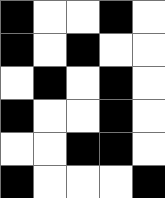[["black", "white", "white", "black", "white"], ["black", "white", "black", "white", "white"], ["white", "black", "white", "black", "white"], ["black", "white", "white", "black", "white"], ["white", "white", "black", "black", "white"], ["black", "white", "white", "white", "black"]]